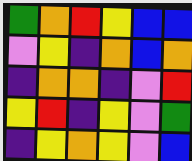[["green", "orange", "red", "yellow", "blue", "blue"], ["violet", "yellow", "indigo", "orange", "blue", "orange"], ["indigo", "orange", "orange", "indigo", "violet", "red"], ["yellow", "red", "indigo", "yellow", "violet", "green"], ["indigo", "yellow", "orange", "yellow", "violet", "blue"]]